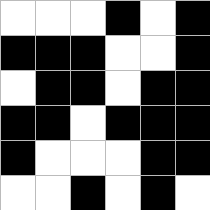[["white", "white", "white", "black", "white", "black"], ["black", "black", "black", "white", "white", "black"], ["white", "black", "black", "white", "black", "black"], ["black", "black", "white", "black", "black", "black"], ["black", "white", "white", "white", "black", "black"], ["white", "white", "black", "white", "black", "white"]]